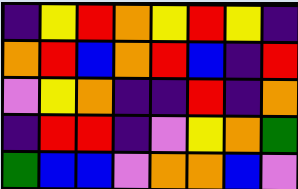[["indigo", "yellow", "red", "orange", "yellow", "red", "yellow", "indigo"], ["orange", "red", "blue", "orange", "red", "blue", "indigo", "red"], ["violet", "yellow", "orange", "indigo", "indigo", "red", "indigo", "orange"], ["indigo", "red", "red", "indigo", "violet", "yellow", "orange", "green"], ["green", "blue", "blue", "violet", "orange", "orange", "blue", "violet"]]